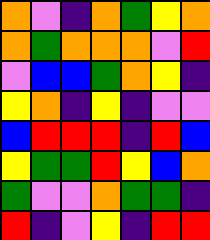[["orange", "violet", "indigo", "orange", "green", "yellow", "orange"], ["orange", "green", "orange", "orange", "orange", "violet", "red"], ["violet", "blue", "blue", "green", "orange", "yellow", "indigo"], ["yellow", "orange", "indigo", "yellow", "indigo", "violet", "violet"], ["blue", "red", "red", "red", "indigo", "red", "blue"], ["yellow", "green", "green", "red", "yellow", "blue", "orange"], ["green", "violet", "violet", "orange", "green", "green", "indigo"], ["red", "indigo", "violet", "yellow", "indigo", "red", "red"]]